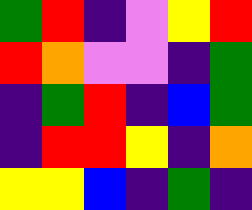[["green", "red", "indigo", "violet", "yellow", "red"], ["red", "orange", "violet", "violet", "indigo", "green"], ["indigo", "green", "red", "indigo", "blue", "green"], ["indigo", "red", "red", "yellow", "indigo", "orange"], ["yellow", "yellow", "blue", "indigo", "green", "indigo"]]